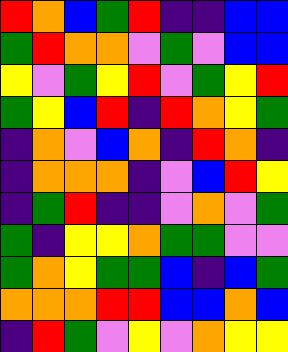[["red", "orange", "blue", "green", "red", "indigo", "indigo", "blue", "blue"], ["green", "red", "orange", "orange", "violet", "green", "violet", "blue", "blue"], ["yellow", "violet", "green", "yellow", "red", "violet", "green", "yellow", "red"], ["green", "yellow", "blue", "red", "indigo", "red", "orange", "yellow", "green"], ["indigo", "orange", "violet", "blue", "orange", "indigo", "red", "orange", "indigo"], ["indigo", "orange", "orange", "orange", "indigo", "violet", "blue", "red", "yellow"], ["indigo", "green", "red", "indigo", "indigo", "violet", "orange", "violet", "green"], ["green", "indigo", "yellow", "yellow", "orange", "green", "green", "violet", "violet"], ["green", "orange", "yellow", "green", "green", "blue", "indigo", "blue", "green"], ["orange", "orange", "orange", "red", "red", "blue", "blue", "orange", "blue"], ["indigo", "red", "green", "violet", "yellow", "violet", "orange", "yellow", "yellow"]]